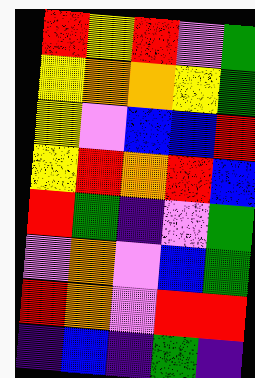[["red", "yellow", "red", "violet", "green"], ["yellow", "orange", "orange", "yellow", "green"], ["yellow", "violet", "blue", "blue", "red"], ["yellow", "red", "orange", "red", "blue"], ["red", "green", "indigo", "violet", "green"], ["violet", "orange", "violet", "blue", "green"], ["red", "orange", "violet", "red", "red"], ["indigo", "blue", "indigo", "green", "indigo"]]